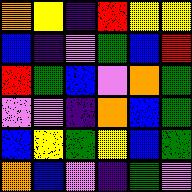[["orange", "yellow", "indigo", "red", "yellow", "yellow"], ["blue", "indigo", "violet", "green", "blue", "red"], ["red", "green", "blue", "violet", "orange", "green"], ["violet", "violet", "indigo", "orange", "blue", "green"], ["blue", "yellow", "green", "yellow", "blue", "green"], ["orange", "blue", "violet", "indigo", "green", "violet"]]